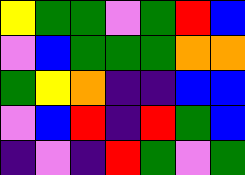[["yellow", "green", "green", "violet", "green", "red", "blue"], ["violet", "blue", "green", "green", "green", "orange", "orange"], ["green", "yellow", "orange", "indigo", "indigo", "blue", "blue"], ["violet", "blue", "red", "indigo", "red", "green", "blue"], ["indigo", "violet", "indigo", "red", "green", "violet", "green"]]